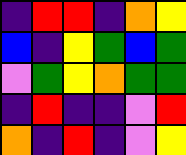[["indigo", "red", "red", "indigo", "orange", "yellow"], ["blue", "indigo", "yellow", "green", "blue", "green"], ["violet", "green", "yellow", "orange", "green", "green"], ["indigo", "red", "indigo", "indigo", "violet", "red"], ["orange", "indigo", "red", "indigo", "violet", "yellow"]]